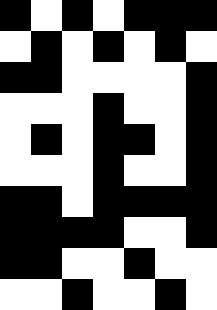[["black", "white", "black", "white", "black", "black", "black"], ["white", "black", "white", "black", "white", "black", "white"], ["black", "black", "white", "white", "white", "white", "black"], ["white", "white", "white", "black", "white", "white", "black"], ["white", "black", "white", "black", "black", "white", "black"], ["white", "white", "white", "black", "white", "white", "black"], ["black", "black", "white", "black", "black", "black", "black"], ["black", "black", "black", "black", "white", "white", "black"], ["black", "black", "white", "white", "black", "white", "white"], ["white", "white", "black", "white", "white", "black", "white"]]